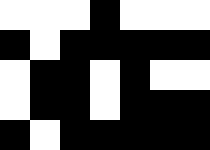[["white", "white", "white", "black", "white", "white", "white"], ["black", "white", "black", "black", "black", "black", "black"], ["white", "black", "black", "white", "black", "white", "white"], ["white", "black", "black", "white", "black", "black", "black"], ["black", "white", "black", "black", "black", "black", "black"]]